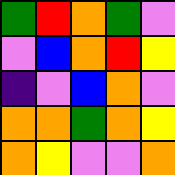[["green", "red", "orange", "green", "violet"], ["violet", "blue", "orange", "red", "yellow"], ["indigo", "violet", "blue", "orange", "violet"], ["orange", "orange", "green", "orange", "yellow"], ["orange", "yellow", "violet", "violet", "orange"]]